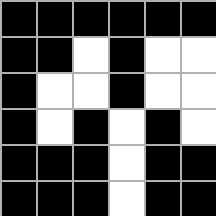[["black", "black", "black", "black", "black", "black"], ["black", "black", "white", "black", "white", "white"], ["black", "white", "white", "black", "white", "white"], ["black", "white", "black", "white", "black", "white"], ["black", "black", "black", "white", "black", "black"], ["black", "black", "black", "white", "black", "black"]]